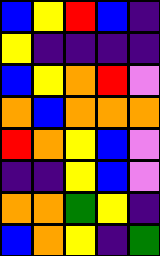[["blue", "yellow", "red", "blue", "indigo"], ["yellow", "indigo", "indigo", "indigo", "indigo"], ["blue", "yellow", "orange", "red", "violet"], ["orange", "blue", "orange", "orange", "orange"], ["red", "orange", "yellow", "blue", "violet"], ["indigo", "indigo", "yellow", "blue", "violet"], ["orange", "orange", "green", "yellow", "indigo"], ["blue", "orange", "yellow", "indigo", "green"]]